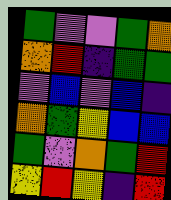[["green", "violet", "violet", "green", "orange"], ["orange", "red", "indigo", "green", "green"], ["violet", "blue", "violet", "blue", "indigo"], ["orange", "green", "yellow", "blue", "blue"], ["green", "violet", "orange", "green", "red"], ["yellow", "red", "yellow", "indigo", "red"]]